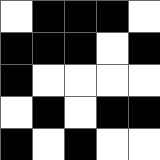[["white", "black", "black", "black", "white"], ["black", "black", "black", "white", "black"], ["black", "white", "white", "white", "white"], ["white", "black", "white", "black", "black"], ["black", "white", "black", "white", "white"]]